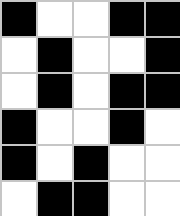[["black", "white", "white", "black", "black"], ["white", "black", "white", "white", "black"], ["white", "black", "white", "black", "black"], ["black", "white", "white", "black", "white"], ["black", "white", "black", "white", "white"], ["white", "black", "black", "white", "white"]]